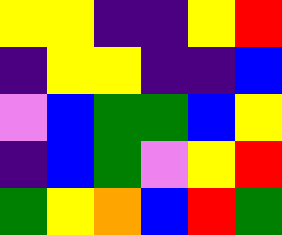[["yellow", "yellow", "indigo", "indigo", "yellow", "red"], ["indigo", "yellow", "yellow", "indigo", "indigo", "blue"], ["violet", "blue", "green", "green", "blue", "yellow"], ["indigo", "blue", "green", "violet", "yellow", "red"], ["green", "yellow", "orange", "blue", "red", "green"]]